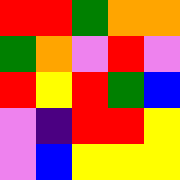[["red", "red", "green", "orange", "orange"], ["green", "orange", "violet", "red", "violet"], ["red", "yellow", "red", "green", "blue"], ["violet", "indigo", "red", "red", "yellow"], ["violet", "blue", "yellow", "yellow", "yellow"]]